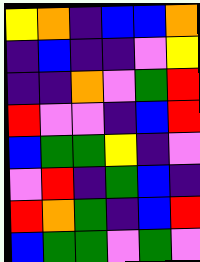[["yellow", "orange", "indigo", "blue", "blue", "orange"], ["indigo", "blue", "indigo", "indigo", "violet", "yellow"], ["indigo", "indigo", "orange", "violet", "green", "red"], ["red", "violet", "violet", "indigo", "blue", "red"], ["blue", "green", "green", "yellow", "indigo", "violet"], ["violet", "red", "indigo", "green", "blue", "indigo"], ["red", "orange", "green", "indigo", "blue", "red"], ["blue", "green", "green", "violet", "green", "violet"]]